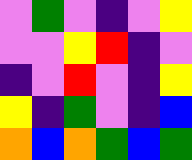[["violet", "green", "violet", "indigo", "violet", "yellow"], ["violet", "violet", "yellow", "red", "indigo", "violet"], ["indigo", "violet", "red", "violet", "indigo", "yellow"], ["yellow", "indigo", "green", "violet", "indigo", "blue"], ["orange", "blue", "orange", "green", "blue", "green"]]